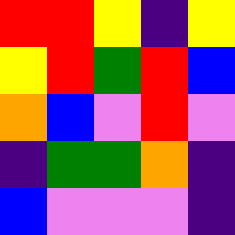[["red", "red", "yellow", "indigo", "yellow"], ["yellow", "red", "green", "red", "blue"], ["orange", "blue", "violet", "red", "violet"], ["indigo", "green", "green", "orange", "indigo"], ["blue", "violet", "violet", "violet", "indigo"]]